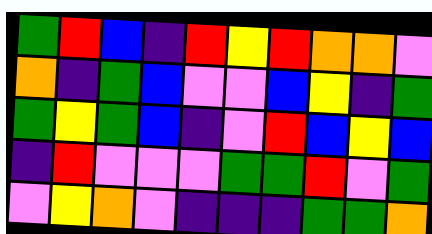[["green", "red", "blue", "indigo", "red", "yellow", "red", "orange", "orange", "violet"], ["orange", "indigo", "green", "blue", "violet", "violet", "blue", "yellow", "indigo", "green"], ["green", "yellow", "green", "blue", "indigo", "violet", "red", "blue", "yellow", "blue"], ["indigo", "red", "violet", "violet", "violet", "green", "green", "red", "violet", "green"], ["violet", "yellow", "orange", "violet", "indigo", "indigo", "indigo", "green", "green", "orange"]]